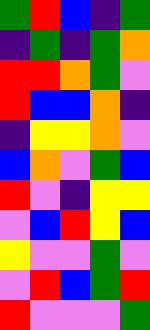[["green", "red", "blue", "indigo", "green"], ["indigo", "green", "indigo", "green", "orange"], ["red", "red", "orange", "green", "violet"], ["red", "blue", "blue", "orange", "indigo"], ["indigo", "yellow", "yellow", "orange", "violet"], ["blue", "orange", "violet", "green", "blue"], ["red", "violet", "indigo", "yellow", "yellow"], ["violet", "blue", "red", "yellow", "blue"], ["yellow", "violet", "violet", "green", "violet"], ["violet", "red", "blue", "green", "red"], ["red", "violet", "violet", "violet", "green"]]